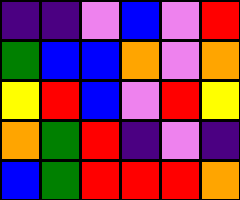[["indigo", "indigo", "violet", "blue", "violet", "red"], ["green", "blue", "blue", "orange", "violet", "orange"], ["yellow", "red", "blue", "violet", "red", "yellow"], ["orange", "green", "red", "indigo", "violet", "indigo"], ["blue", "green", "red", "red", "red", "orange"]]